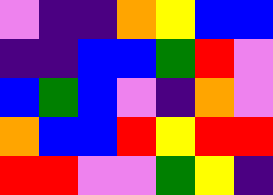[["violet", "indigo", "indigo", "orange", "yellow", "blue", "blue"], ["indigo", "indigo", "blue", "blue", "green", "red", "violet"], ["blue", "green", "blue", "violet", "indigo", "orange", "violet"], ["orange", "blue", "blue", "red", "yellow", "red", "red"], ["red", "red", "violet", "violet", "green", "yellow", "indigo"]]